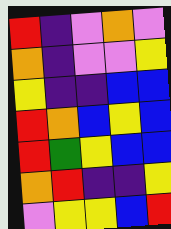[["red", "indigo", "violet", "orange", "violet"], ["orange", "indigo", "violet", "violet", "yellow"], ["yellow", "indigo", "indigo", "blue", "blue"], ["red", "orange", "blue", "yellow", "blue"], ["red", "green", "yellow", "blue", "blue"], ["orange", "red", "indigo", "indigo", "yellow"], ["violet", "yellow", "yellow", "blue", "red"]]